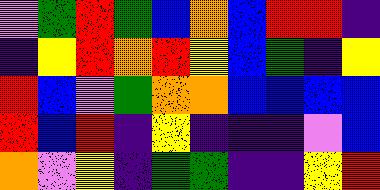[["violet", "green", "red", "green", "blue", "orange", "blue", "red", "red", "indigo"], ["indigo", "yellow", "red", "orange", "red", "yellow", "blue", "green", "indigo", "yellow"], ["red", "blue", "violet", "green", "orange", "orange", "blue", "blue", "blue", "blue"], ["red", "blue", "red", "indigo", "yellow", "indigo", "indigo", "indigo", "violet", "blue"], ["orange", "violet", "yellow", "indigo", "green", "green", "indigo", "indigo", "yellow", "red"]]